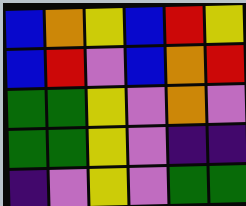[["blue", "orange", "yellow", "blue", "red", "yellow"], ["blue", "red", "violet", "blue", "orange", "red"], ["green", "green", "yellow", "violet", "orange", "violet"], ["green", "green", "yellow", "violet", "indigo", "indigo"], ["indigo", "violet", "yellow", "violet", "green", "green"]]